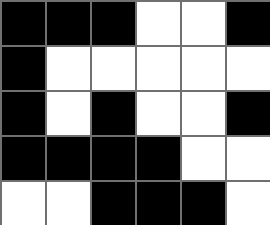[["black", "black", "black", "white", "white", "black"], ["black", "white", "white", "white", "white", "white"], ["black", "white", "black", "white", "white", "black"], ["black", "black", "black", "black", "white", "white"], ["white", "white", "black", "black", "black", "white"]]